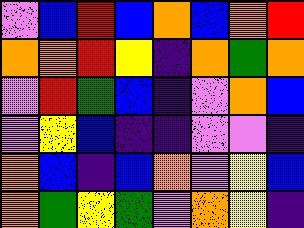[["violet", "blue", "red", "blue", "orange", "blue", "orange", "red"], ["orange", "orange", "red", "yellow", "indigo", "orange", "green", "orange"], ["violet", "red", "green", "blue", "indigo", "violet", "orange", "blue"], ["violet", "yellow", "blue", "indigo", "indigo", "violet", "violet", "indigo"], ["orange", "blue", "indigo", "blue", "orange", "violet", "yellow", "blue"], ["orange", "green", "yellow", "green", "violet", "orange", "yellow", "indigo"]]